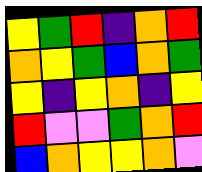[["yellow", "green", "red", "indigo", "orange", "red"], ["orange", "yellow", "green", "blue", "orange", "green"], ["yellow", "indigo", "yellow", "orange", "indigo", "yellow"], ["red", "violet", "violet", "green", "orange", "red"], ["blue", "orange", "yellow", "yellow", "orange", "violet"]]